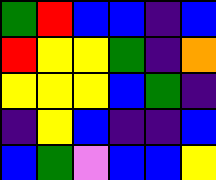[["green", "red", "blue", "blue", "indigo", "blue"], ["red", "yellow", "yellow", "green", "indigo", "orange"], ["yellow", "yellow", "yellow", "blue", "green", "indigo"], ["indigo", "yellow", "blue", "indigo", "indigo", "blue"], ["blue", "green", "violet", "blue", "blue", "yellow"]]